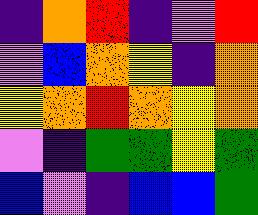[["indigo", "orange", "red", "indigo", "violet", "red"], ["violet", "blue", "orange", "yellow", "indigo", "orange"], ["yellow", "orange", "red", "orange", "yellow", "orange"], ["violet", "indigo", "green", "green", "yellow", "green"], ["blue", "violet", "indigo", "blue", "blue", "green"]]